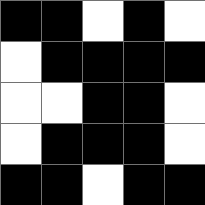[["black", "black", "white", "black", "white"], ["white", "black", "black", "black", "black"], ["white", "white", "black", "black", "white"], ["white", "black", "black", "black", "white"], ["black", "black", "white", "black", "black"]]